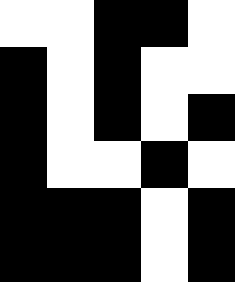[["white", "white", "black", "black", "white"], ["black", "white", "black", "white", "white"], ["black", "white", "black", "white", "black"], ["black", "white", "white", "black", "white"], ["black", "black", "black", "white", "black"], ["black", "black", "black", "white", "black"]]